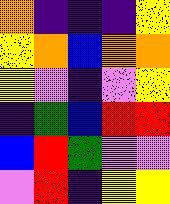[["orange", "indigo", "indigo", "indigo", "yellow"], ["yellow", "orange", "blue", "orange", "orange"], ["yellow", "violet", "indigo", "violet", "yellow"], ["indigo", "green", "blue", "red", "red"], ["blue", "red", "green", "violet", "violet"], ["violet", "red", "indigo", "yellow", "yellow"]]